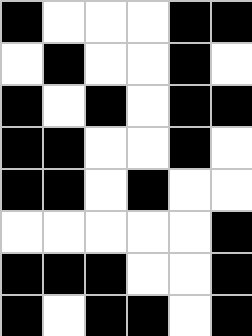[["black", "white", "white", "white", "black", "black"], ["white", "black", "white", "white", "black", "white"], ["black", "white", "black", "white", "black", "black"], ["black", "black", "white", "white", "black", "white"], ["black", "black", "white", "black", "white", "white"], ["white", "white", "white", "white", "white", "black"], ["black", "black", "black", "white", "white", "black"], ["black", "white", "black", "black", "white", "black"]]